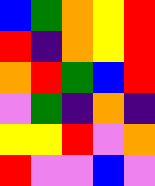[["blue", "green", "orange", "yellow", "red"], ["red", "indigo", "orange", "yellow", "red"], ["orange", "red", "green", "blue", "red"], ["violet", "green", "indigo", "orange", "indigo"], ["yellow", "yellow", "red", "violet", "orange"], ["red", "violet", "violet", "blue", "violet"]]